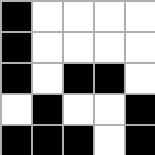[["black", "white", "white", "white", "white"], ["black", "white", "white", "white", "white"], ["black", "white", "black", "black", "white"], ["white", "black", "white", "white", "black"], ["black", "black", "black", "white", "black"]]